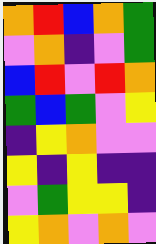[["orange", "red", "blue", "orange", "green"], ["violet", "orange", "indigo", "violet", "green"], ["blue", "red", "violet", "red", "orange"], ["green", "blue", "green", "violet", "yellow"], ["indigo", "yellow", "orange", "violet", "violet"], ["yellow", "indigo", "yellow", "indigo", "indigo"], ["violet", "green", "yellow", "yellow", "indigo"], ["yellow", "orange", "violet", "orange", "violet"]]